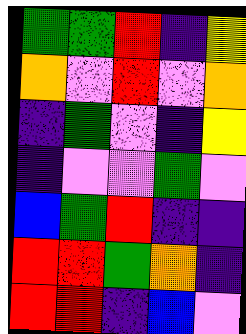[["green", "green", "red", "indigo", "yellow"], ["orange", "violet", "red", "violet", "orange"], ["indigo", "green", "violet", "indigo", "yellow"], ["indigo", "violet", "violet", "green", "violet"], ["blue", "green", "red", "indigo", "indigo"], ["red", "red", "green", "orange", "indigo"], ["red", "red", "indigo", "blue", "violet"]]